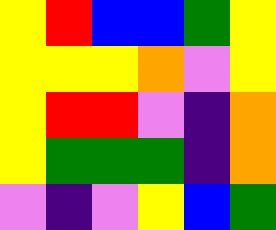[["yellow", "red", "blue", "blue", "green", "yellow"], ["yellow", "yellow", "yellow", "orange", "violet", "yellow"], ["yellow", "red", "red", "violet", "indigo", "orange"], ["yellow", "green", "green", "green", "indigo", "orange"], ["violet", "indigo", "violet", "yellow", "blue", "green"]]